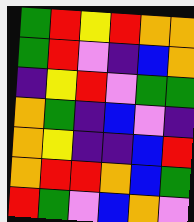[["green", "red", "yellow", "red", "orange", "orange"], ["green", "red", "violet", "indigo", "blue", "orange"], ["indigo", "yellow", "red", "violet", "green", "green"], ["orange", "green", "indigo", "blue", "violet", "indigo"], ["orange", "yellow", "indigo", "indigo", "blue", "red"], ["orange", "red", "red", "orange", "blue", "green"], ["red", "green", "violet", "blue", "orange", "violet"]]